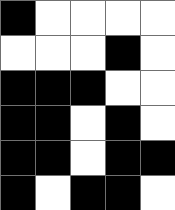[["black", "white", "white", "white", "white"], ["white", "white", "white", "black", "white"], ["black", "black", "black", "white", "white"], ["black", "black", "white", "black", "white"], ["black", "black", "white", "black", "black"], ["black", "white", "black", "black", "white"]]